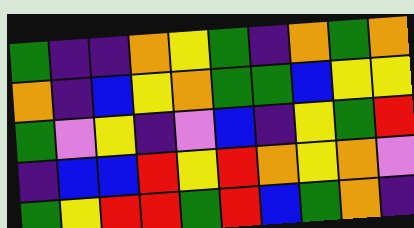[["green", "indigo", "indigo", "orange", "yellow", "green", "indigo", "orange", "green", "orange"], ["orange", "indigo", "blue", "yellow", "orange", "green", "green", "blue", "yellow", "yellow"], ["green", "violet", "yellow", "indigo", "violet", "blue", "indigo", "yellow", "green", "red"], ["indigo", "blue", "blue", "red", "yellow", "red", "orange", "yellow", "orange", "violet"], ["green", "yellow", "red", "red", "green", "red", "blue", "green", "orange", "indigo"]]